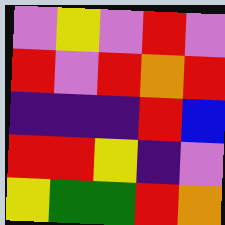[["violet", "yellow", "violet", "red", "violet"], ["red", "violet", "red", "orange", "red"], ["indigo", "indigo", "indigo", "red", "blue"], ["red", "red", "yellow", "indigo", "violet"], ["yellow", "green", "green", "red", "orange"]]